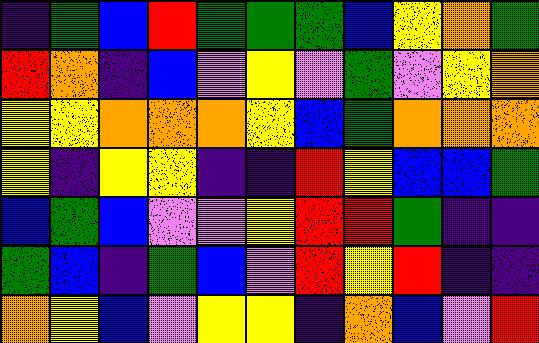[["indigo", "green", "blue", "red", "green", "green", "green", "blue", "yellow", "orange", "green"], ["red", "orange", "indigo", "blue", "violet", "yellow", "violet", "green", "violet", "yellow", "orange"], ["yellow", "yellow", "orange", "orange", "orange", "yellow", "blue", "green", "orange", "orange", "orange"], ["yellow", "indigo", "yellow", "yellow", "indigo", "indigo", "red", "yellow", "blue", "blue", "green"], ["blue", "green", "blue", "violet", "violet", "yellow", "red", "red", "green", "indigo", "indigo"], ["green", "blue", "indigo", "green", "blue", "violet", "red", "yellow", "red", "indigo", "indigo"], ["orange", "yellow", "blue", "violet", "yellow", "yellow", "indigo", "orange", "blue", "violet", "red"]]